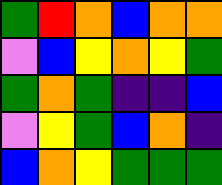[["green", "red", "orange", "blue", "orange", "orange"], ["violet", "blue", "yellow", "orange", "yellow", "green"], ["green", "orange", "green", "indigo", "indigo", "blue"], ["violet", "yellow", "green", "blue", "orange", "indigo"], ["blue", "orange", "yellow", "green", "green", "green"]]